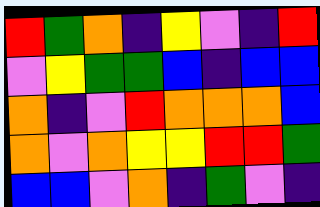[["red", "green", "orange", "indigo", "yellow", "violet", "indigo", "red"], ["violet", "yellow", "green", "green", "blue", "indigo", "blue", "blue"], ["orange", "indigo", "violet", "red", "orange", "orange", "orange", "blue"], ["orange", "violet", "orange", "yellow", "yellow", "red", "red", "green"], ["blue", "blue", "violet", "orange", "indigo", "green", "violet", "indigo"]]